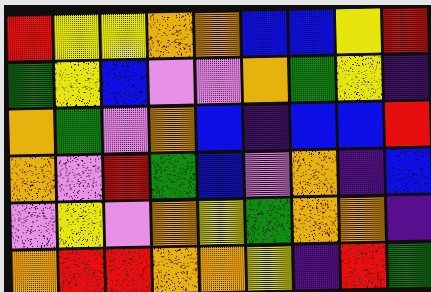[["red", "yellow", "yellow", "orange", "orange", "blue", "blue", "yellow", "red"], ["green", "yellow", "blue", "violet", "violet", "orange", "green", "yellow", "indigo"], ["orange", "green", "violet", "orange", "blue", "indigo", "blue", "blue", "red"], ["orange", "violet", "red", "green", "blue", "violet", "orange", "indigo", "blue"], ["violet", "yellow", "violet", "orange", "yellow", "green", "orange", "orange", "indigo"], ["orange", "red", "red", "orange", "orange", "yellow", "indigo", "red", "green"]]